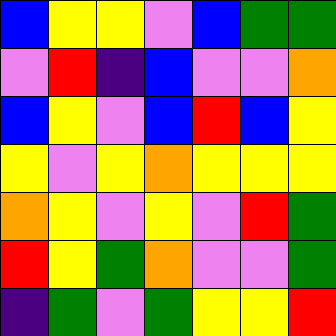[["blue", "yellow", "yellow", "violet", "blue", "green", "green"], ["violet", "red", "indigo", "blue", "violet", "violet", "orange"], ["blue", "yellow", "violet", "blue", "red", "blue", "yellow"], ["yellow", "violet", "yellow", "orange", "yellow", "yellow", "yellow"], ["orange", "yellow", "violet", "yellow", "violet", "red", "green"], ["red", "yellow", "green", "orange", "violet", "violet", "green"], ["indigo", "green", "violet", "green", "yellow", "yellow", "red"]]